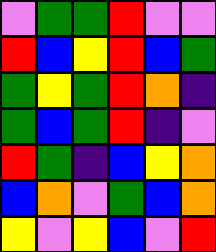[["violet", "green", "green", "red", "violet", "violet"], ["red", "blue", "yellow", "red", "blue", "green"], ["green", "yellow", "green", "red", "orange", "indigo"], ["green", "blue", "green", "red", "indigo", "violet"], ["red", "green", "indigo", "blue", "yellow", "orange"], ["blue", "orange", "violet", "green", "blue", "orange"], ["yellow", "violet", "yellow", "blue", "violet", "red"]]